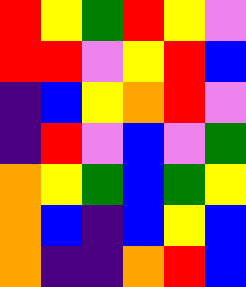[["red", "yellow", "green", "red", "yellow", "violet"], ["red", "red", "violet", "yellow", "red", "blue"], ["indigo", "blue", "yellow", "orange", "red", "violet"], ["indigo", "red", "violet", "blue", "violet", "green"], ["orange", "yellow", "green", "blue", "green", "yellow"], ["orange", "blue", "indigo", "blue", "yellow", "blue"], ["orange", "indigo", "indigo", "orange", "red", "blue"]]